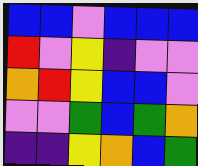[["blue", "blue", "violet", "blue", "blue", "blue"], ["red", "violet", "yellow", "indigo", "violet", "violet"], ["orange", "red", "yellow", "blue", "blue", "violet"], ["violet", "violet", "green", "blue", "green", "orange"], ["indigo", "indigo", "yellow", "orange", "blue", "green"]]